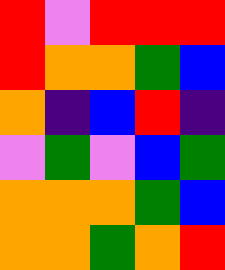[["red", "violet", "red", "red", "red"], ["red", "orange", "orange", "green", "blue"], ["orange", "indigo", "blue", "red", "indigo"], ["violet", "green", "violet", "blue", "green"], ["orange", "orange", "orange", "green", "blue"], ["orange", "orange", "green", "orange", "red"]]